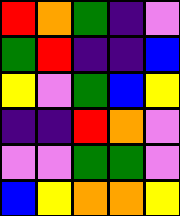[["red", "orange", "green", "indigo", "violet"], ["green", "red", "indigo", "indigo", "blue"], ["yellow", "violet", "green", "blue", "yellow"], ["indigo", "indigo", "red", "orange", "violet"], ["violet", "violet", "green", "green", "violet"], ["blue", "yellow", "orange", "orange", "yellow"]]